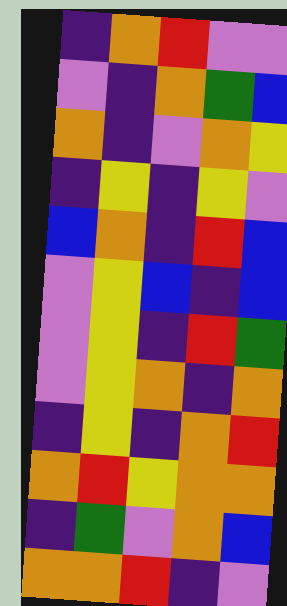[["indigo", "orange", "red", "violet", "violet"], ["violet", "indigo", "orange", "green", "blue"], ["orange", "indigo", "violet", "orange", "yellow"], ["indigo", "yellow", "indigo", "yellow", "violet"], ["blue", "orange", "indigo", "red", "blue"], ["violet", "yellow", "blue", "indigo", "blue"], ["violet", "yellow", "indigo", "red", "green"], ["violet", "yellow", "orange", "indigo", "orange"], ["indigo", "yellow", "indigo", "orange", "red"], ["orange", "red", "yellow", "orange", "orange"], ["indigo", "green", "violet", "orange", "blue"], ["orange", "orange", "red", "indigo", "violet"]]